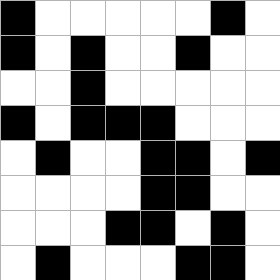[["black", "white", "white", "white", "white", "white", "black", "white"], ["black", "white", "black", "white", "white", "black", "white", "white"], ["white", "white", "black", "white", "white", "white", "white", "white"], ["black", "white", "black", "black", "black", "white", "white", "white"], ["white", "black", "white", "white", "black", "black", "white", "black"], ["white", "white", "white", "white", "black", "black", "white", "white"], ["white", "white", "white", "black", "black", "white", "black", "white"], ["white", "black", "white", "white", "white", "black", "black", "white"]]